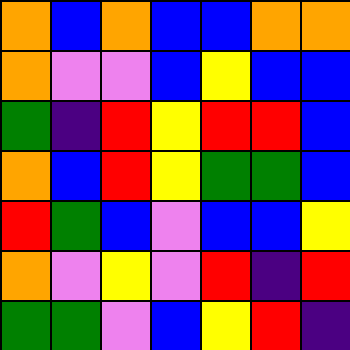[["orange", "blue", "orange", "blue", "blue", "orange", "orange"], ["orange", "violet", "violet", "blue", "yellow", "blue", "blue"], ["green", "indigo", "red", "yellow", "red", "red", "blue"], ["orange", "blue", "red", "yellow", "green", "green", "blue"], ["red", "green", "blue", "violet", "blue", "blue", "yellow"], ["orange", "violet", "yellow", "violet", "red", "indigo", "red"], ["green", "green", "violet", "blue", "yellow", "red", "indigo"]]